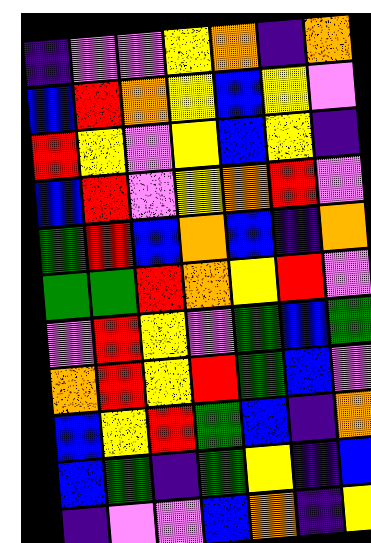[["indigo", "violet", "violet", "yellow", "orange", "indigo", "orange"], ["blue", "red", "orange", "yellow", "blue", "yellow", "violet"], ["red", "yellow", "violet", "yellow", "blue", "yellow", "indigo"], ["blue", "red", "violet", "yellow", "orange", "red", "violet"], ["green", "red", "blue", "orange", "blue", "indigo", "orange"], ["green", "green", "red", "orange", "yellow", "red", "violet"], ["violet", "red", "yellow", "violet", "green", "blue", "green"], ["orange", "red", "yellow", "red", "green", "blue", "violet"], ["blue", "yellow", "red", "green", "blue", "indigo", "orange"], ["blue", "green", "indigo", "green", "yellow", "indigo", "blue"], ["indigo", "violet", "violet", "blue", "orange", "indigo", "yellow"]]